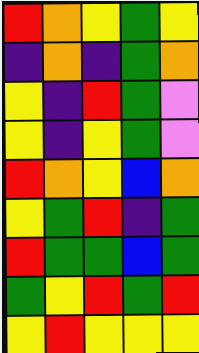[["red", "orange", "yellow", "green", "yellow"], ["indigo", "orange", "indigo", "green", "orange"], ["yellow", "indigo", "red", "green", "violet"], ["yellow", "indigo", "yellow", "green", "violet"], ["red", "orange", "yellow", "blue", "orange"], ["yellow", "green", "red", "indigo", "green"], ["red", "green", "green", "blue", "green"], ["green", "yellow", "red", "green", "red"], ["yellow", "red", "yellow", "yellow", "yellow"]]